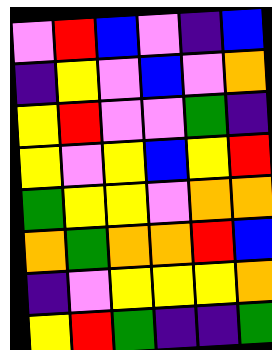[["violet", "red", "blue", "violet", "indigo", "blue"], ["indigo", "yellow", "violet", "blue", "violet", "orange"], ["yellow", "red", "violet", "violet", "green", "indigo"], ["yellow", "violet", "yellow", "blue", "yellow", "red"], ["green", "yellow", "yellow", "violet", "orange", "orange"], ["orange", "green", "orange", "orange", "red", "blue"], ["indigo", "violet", "yellow", "yellow", "yellow", "orange"], ["yellow", "red", "green", "indigo", "indigo", "green"]]